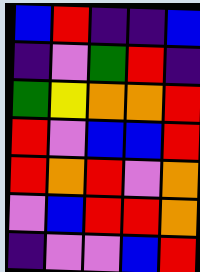[["blue", "red", "indigo", "indigo", "blue"], ["indigo", "violet", "green", "red", "indigo"], ["green", "yellow", "orange", "orange", "red"], ["red", "violet", "blue", "blue", "red"], ["red", "orange", "red", "violet", "orange"], ["violet", "blue", "red", "red", "orange"], ["indigo", "violet", "violet", "blue", "red"]]